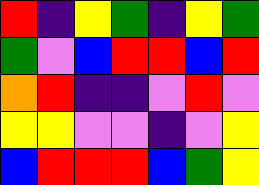[["red", "indigo", "yellow", "green", "indigo", "yellow", "green"], ["green", "violet", "blue", "red", "red", "blue", "red"], ["orange", "red", "indigo", "indigo", "violet", "red", "violet"], ["yellow", "yellow", "violet", "violet", "indigo", "violet", "yellow"], ["blue", "red", "red", "red", "blue", "green", "yellow"]]